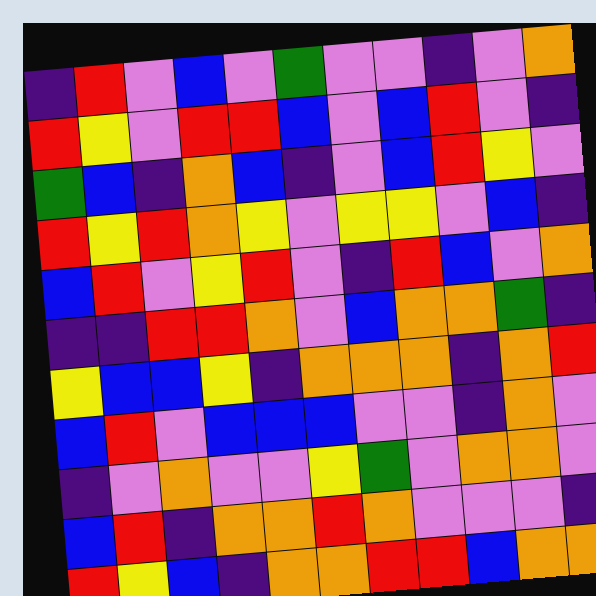[["indigo", "red", "violet", "blue", "violet", "green", "violet", "violet", "indigo", "violet", "orange"], ["red", "yellow", "violet", "red", "red", "blue", "violet", "blue", "red", "violet", "indigo"], ["green", "blue", "indigo", "orange", "blue", "indigo", "violet", "blue", "red", "yellow", "violet"], ["red", "yellow", "red", "orange", "yellow", "violet", "yellow", "yellow", "violet", "blue", "indigo"], ["blue", "red", "violet", "yellow", "red", "violet", "indigo", "red", "blue", "violet", "orange"], ["indigo", "indigo", "red", "red", "orange", "violet", "blue", "orange", "orange", "green", "indigo"], ["yellow", "blue", "blue", "yellow", "indigo", "orange", "orange", "orange", "indigo", "orange", "red"], ["blue", "red", "violet", "blue", "blue", "blue", "violet", "violet", "indigo", "orange", "violet"], ["indigo", "violet", "orange", "violet", "violet", "yellow", "green", "violet", "orange", "orange", "violet"], ["blue", "red", "indigo", "orange", "orange", "red", "orange", "violet", "violet", "violet", "indigo"], ["red", "yellow", "blue", "indigo", "orange", "orange", "red", "red", "blue", "orange", "orange"]]